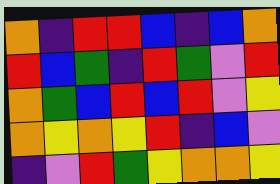[["orange", "indigo", "red", "red", "blue", "indigo", "blue", "orange"], ["red", "blue", "green", "indigo", "red", "green", "violet", "red"], ["orange", "green", "blue", "red", "blue", "red", "violet", "yellow"], ["orange", "yellow", "orange", "yellow", "red", "indigo", "blue", "violet"], ["indigo", "violet", "red", "green", "yellow", "orange", "orange", "yellow"]]